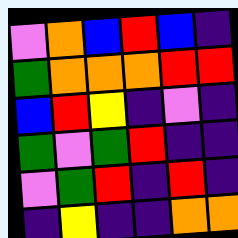[["violet", "orange", "blue", "red", "blue", "indigo"], ["green", "orange", "orange", "orange", "red", "red"], ["blue", "red", "yellow", "indigo", "violet", "indigo"], ["green", "violet", "green", "red", "indigo", "indigo"], ["violet", "green", "red", "indigo", "red", "indigo"], ["indigo", "yellow", "indigo", "indigo", "orange", "orange"]]